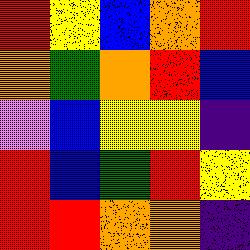[["red", "yellow", "blue", "orange", "red"], ["orange", "green", "orange", "red", "blue"], ["violet", "blue", "yellow", "yellow", "indigo"], ["red", "blue", "green", "red", "yellow"], ["red", "red", "orange", "orange", "indigo"]]